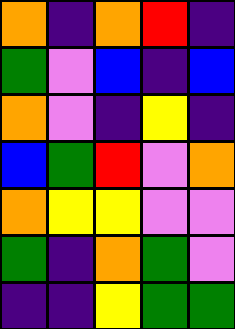[["orange", "indigo", "orange", "red", "indigo"], ["green", "violet", "blue", "indigo", "blue"], ["orange", "violet", "indigo", "yellow", "indigo"], ["blue", "green", "red", "violet", "orange"], ["orange", "yellow", "yellow", "violet", "violet"], ["green", "indigo", "orange", "green", "violet"], ["indigo", "indigo", "yellow", "green", "green"]]